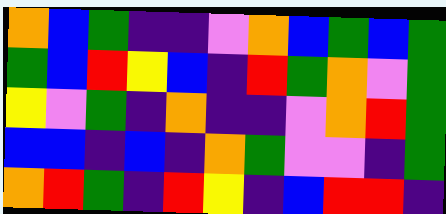[["orange", "blue", "green", "indigo", "indigo", "violet", "orange", "blue", "green", "blue", "green"], ["green", "blue", "red", "yellow", "blue", "indigo", "red", "green", "orange", "violet", "green"], ["yellow", "violet", "green", "indigo", "orange", "indigo", "indigo", "violet", "orange", "red", "green"], ["blue", "blue", "indigo", "blue", "indigo", "orange", "green", "violet", "violet", "indigo", "green"], ["orange", "red", "green", "indigo", "red", "yellow", "indigo", "blue", "red", "red", "indigo"]]